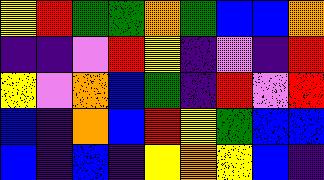[["yellow", "red", "green", "green", "orange", "green", "blue", "blue", "orange"], ["indigo", "indigo", "violet", "red", "yellow", "indigo", "violet", "indigo", "red"], ["yellow", "violet", "orange", "blue", "green", "indigo", "red", "violet", "red"], ["blue", "indigo", "orange", "blue", "red", "yellow", "green", "blue", "blue"], ["blue", "indigo", "blue", "indigo", "yellow", "orange", "yellow", "blue", "indigo"]]